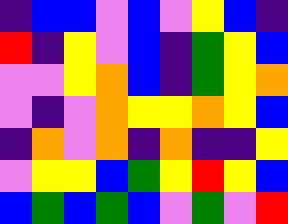[["indigo", "blue", "blue", "violet", "blue", "violet", "yellow", "blue", "indigo"], ["red", "indigo", "yellow", "violet", "blue", "indigo", "green", "yellow", "blue"], ["violet", "violet", "yellow", "orange", "blue", "indigo", "green", "yellow", "orange"], ["violet", "indigo", "violet", "orange", "yellow", "yellow", "orange", "yellow", "blue"], ["indigo", "orange", "violet", "orange", "indigo", "orange", "indigo", "indigo", "yellow"], ["violet", "yellow", "yellow", "blue", "green", "yellow", "red", "yellow", "blue"], ["blue", "green", "blue", "green", "blue", "violet", "green", "violet", "red"]]